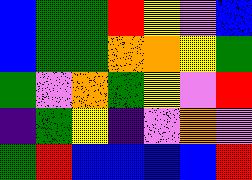[["blue", "green", "green", "red", "yellow", "violet", "blue"], ["blue", "green", "green", "orange", "orange", "yellow", "green"], ["green", "violet", "orange", "green", "yellow", "violet", "red"], ["indigo", "green", "yellow", "indigo", "violet", "orange", "violet"], ["green", "red", "blue", "blue", "blue", "blue", "red"]]